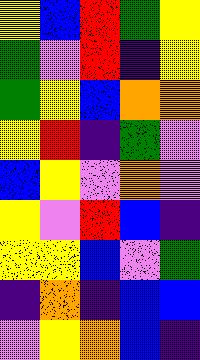[["yellow", "blue", "red", "green", "yellow"], ["green", "violet", "red", "indigo", "yellow"], ["green", "yellow", "blue", "orange", "orange"], ["yellow", "red", "indigo", "green", "violet"], ["blue", "yellow", "violet", "orange", "violet"], ["yellow", "violet", "red", "blue", "indigo"], ["yellow", "yellow", "blue", "violet", "green"], ["indigo", "orange", "indigo", "blue", "blue"], ["violet", "yellow", "orange", "blue", "indigo"]]